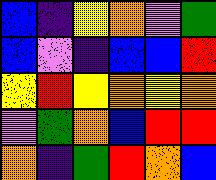[["blue", "indigo", "yellow", "orange", "violet", "green"], ["blue", "violet", "indigo", "blue", "blue", "red"], ["yellow", "red", "yellow", "orange", "yellow", "orange"], ["violet", "green", "orange", "blue", "red", "red"], ["orange", "indigo", "green", "red", "orange", "blue"]]